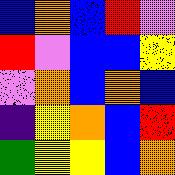[["blue", "orange", "blue", "red", "violet"], ["red", "violet", "blue", "blue", "yellow"], ["violet", "orange", "blue", "orange", "blue"], ["indigo", "yellow", "orange", "blue", "red"], ["green", "yellow", "yellow", "blue", "orange"]]